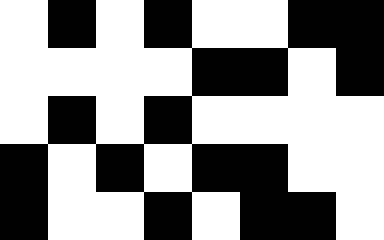[["white", "black", "white", "black", "white", "white", "black", "black"], ["white", "white", "white", "white", "black", "black", "white", "black"], ["white", "black", "white", "black", "white", "white", "white", "white"], ["black", "white", "black", "white", "black", "black", "white", "white"], ["black", "white", "white", "black", "white", "black", "black", "white"]]